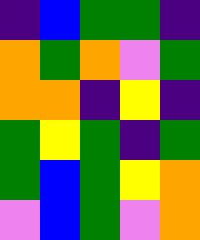[["indigo", "blue", "green", "green", "indigo"], ["orange", "green", "orange", "violet", "green"], ["orange", "orange", "indigo", "yellow", "indigo"], ["green", "yellow", "green", "indigo", "green"], ["green", "blue", "green", "yellow", "orange"], ["violet", "blue", "green", "violet", "orange"]]